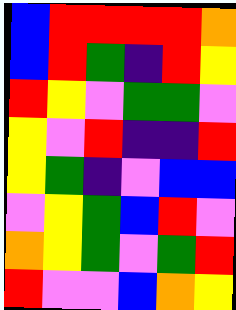[["blue", "red", "red", "red", "red", "orange"], ["blue", "red", "green", "indigo", "red", "yellow"], ["red", "yellow", "violet", "green", "green", "violet"], ["yellow", "violet", "red", "indigo", "indigo", "red"], ["yellow", "green", "indigo", "violet", "blue", "blue"], ["violet", "yellow", "green", "blue", "red", "violet"], ["orange", "yellow", "green", "violet", "green", "red"], ["red", "violet", "violet", "blue", "orange", "yellow"]]